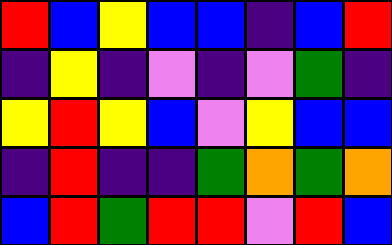[["red", "blue", "yellow", "blue", "blue", "indigo", "blue", "red"], ["indigo", "yellow", "indigo", "violet", "indigo", "violet", "green", "indigo"], ["yellow", "red", "yellow", "blue", "violet", "yellow", "blue", "blue"], ["indigo", "red", "indigo", "indigo", "green", "orange", "green", "orange"], ["blue", "red", "green", "red", "red", "violet", "red", "blue"]]